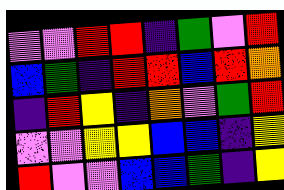[["violet", "violet", "red", "red", "indigo", "green", "violet", "red"], ["blue", "green", "indigo", "red", "red", "blue", "red", "orange"], ["indigo", "red", "yellow", "indigo", "orange", "violet", "green", "red"], ["violet", "violet", "yellow", "yellow", "blue", "blue", "indigo", "yellow"], ["red", "violet", "violet", "blue", "blue", "green", "indigo", "yellow"]]